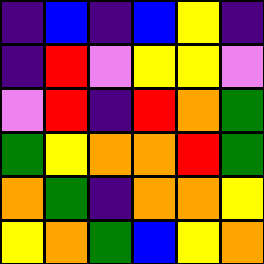[["indigo", "blue", "indigo", "blue", "yellow", "indigo"], ["indigo", "red", "violet", "yellow", "yellow", "violet"], ["violet", "red", "indigo", "red", "orange", "green"], ["green", "yellow", "orange", "orange", "red", "green"], ["orange", "green", "indigo", "orange", "orange", "yellow"], ["yellow", "orange", "green", "blue", "yellow", "orange"]]